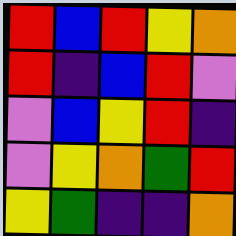[["red", "blue", "red", "yellow", "orange"], ["red", "indigo", "blue", "red", "violet"], ["violet", "blue", "yellow", "red", "indigo"], ["violet", "yellow", "orange", "green", "red"], ["yellow", "green", "indigo", "indigo", "orange"]]